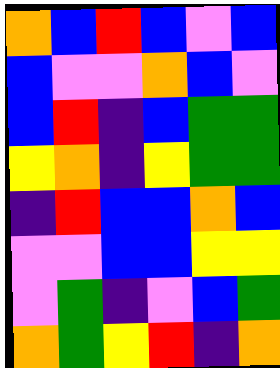[["orange", "blue", "red", "blue", "violet", "blue"], ["blue", "violet", "violet", "orange", "blue", "violet"], ["blue", "red", "indigo", "blue", "green", "green"], ["yellow", "orange", "indigo", "yellow", "green", "green"], ["indigo", "red", "blue", "blue", "orange", "blue"], ["violet", "violet", "blue", "blue", "yellow", "yellow"], ["violet", "green", "indigo", "violet", "blue", "green"], ["orange", "green", "yellow", "red", "indigo", "orange"]]